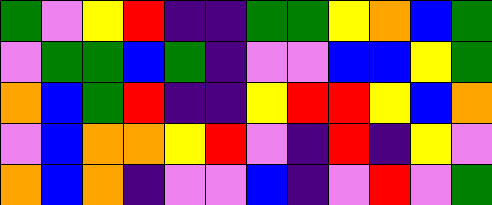[["green", "violet", "yellow", "red", "indigo", "indigo", "green", "green", "yellow", "orange", "blue", "green"], ["violet", "green", "green", "blue", "green", "indigo", "violet", "violet", "blue", "blue", "yellow", "green"], ["orange", "blue", "green", "red", "indigo", "indigo", "yellow", "red", "red", "yellow", "blue", "orange"], ["violet", "blue", "orange", "orange", "yellow", "red", "violet", "indigo", "red", "indigo", "yellow", "violet"], ["orange", "blue", "orange", "indigo", "violet", "violet", "blue", "indigo", "violet", "red", "violet", "green"]]